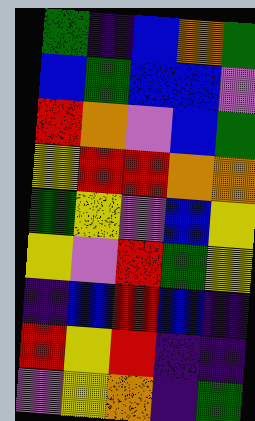[["green", "indigo", "blue", "orange", "green"], ["blue", "green", "blue", "blue", "violet"], ["red", "orange", "violet", "blue", "green"], ["yellow", "red", "red", "orange", "orange"], ["green", "yellow", "violet", "blue", "yellow"], ["yellow", "violet", "red", "green", "yellow"], ["indigo", "blue", "red", "blue", "indigo"], ["red", "yellow", "red", "indigo", "indigo"], ["violet", "yellow", "orange", "indigo", "green"]]